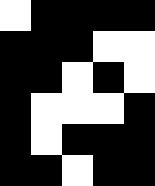[["white", "black", "black", "black", "black"], ["black", "black", "black", "white", "white"], ["black", "black", "white", "black", "white"], ["black", "white", "white", "white", "black"], ["black", "white", "black", "black", "black"], ["black", "black", "white", "black", "black"]]